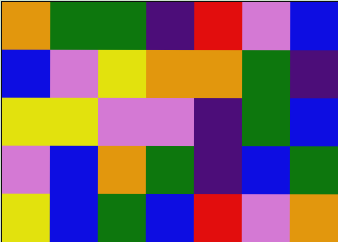[["orange", "green", "green", "indigo", "red", "violet", "blue"], ["blue", "violet", "yellow", "orange", "orange", "green", "indigo"], ["yellow", "yellow", "violet", "violet", "indigo", "green", "blue"], ["violet", "blue", "orange", "green", "indigo", "blue", "green"], ["yellow", "blue", "green", "blue", "red", "violet", "orange"]]